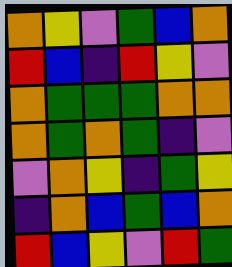[["orange", "yellow", "violet", "green", "blue", "orange"], ["red", "blue", "indigo", "red", "yellow", "violet"], ["orange", "green", "green", "green", "orange", "orange"], ["orange", "green", "orange", "green", "indigo", "violet"], ["violet", "orange", "yellow", "indigo", "green", "yellow"], ["indigo", "orange", "blue", "green", "blue", "orange"], ["red", "blue", "yellow", "violet", "red", "green"]]